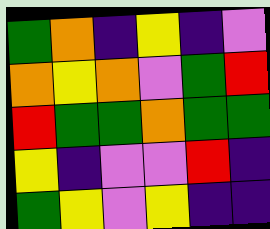[["green", "orange", "indigo", "yellow", "indigo", "violet"], ["orange", "yellow", "orange", "violet", "green", "red"], ["red", "green", "green", "orange", "green", "green"], ["yellow", "indigo", "violet", "violet", "red", "indigo"], ["green", "yellow", "violet", "yellow", "indigo", "indigo"]]